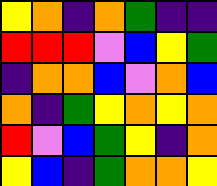[["yellow", "orange", "indigo", "orange", "green", "indigo", "indigo"], ["red", "red", "red", "violet", "blue", "yellow", "green"], ["indigo", "orange", "orange", "blue", "violet", "orange", "blue"], ["orange", "indigo", "green", "yellow", "orange", "yellow", "orange"], ["red", "violet", "blue", "green", "yellow", "indigo", "orange"], ["yellow", "blue", "indigo", "green", "orange", "orange", "yellow"]]